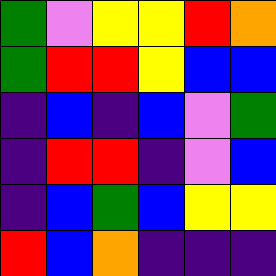[["green", "violet", "yellow", "yellow", "red", "orange"], ["green", "red", "red", "yellow", "blue", "blue"], ["indigo", "blue", "indigo", "blue", "violet", "green"], ["indigo", "red", "red", "indigo", "violet", "blue"], ["indigo", "blue", "green", "blue", "yellow", "yellow"], ["red", "blue", "orange", "indigo", "indigo", "indigo"]]